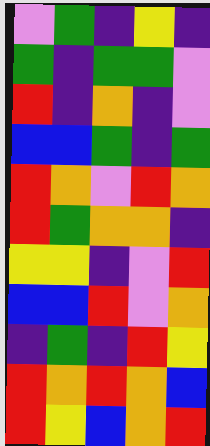[["violet", "green", "indigo", "yellow", "indigo"], ["green", "indigo", "green", "green", "violet"], ["red", "indigo", "orange", "indigo", "violet"], ["blue", "blue", "green", "indigo", "green"], ["red", "orange", "violet", "red", "orange"], ["red", "green", "orange", "orange", "indigo"], ["yellow", "yellow", "indigo", "violet", "red"], ["blue", "blue", "red", "violet", "orange"], ["indigo", "green", "indigo", "red", "yellow"], ["red", "orange", "red", "orange", "blue"], ["red", "yellow", "blue", "orange", "red"]]